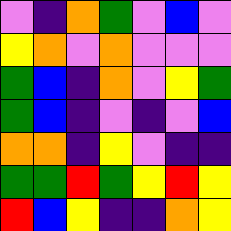[["violet", "indigo", "orange", "green", "violet", "blue", "violet"], ["yellow", "orange", "violet", "orange", "violet", "violet", "violet"], ["green", "blue", "indigo", "orange", "violet", "yellow", "green"], ["green", "blue", "indigo", "violet", "indigo", "violet", "blue"], ["orange", "orange", "indigo", "yellow", "violet", "indigo", "indigo"], ["green", "green", "red", "green", "yellow", "red", "yellow"], ["red", "blue", "yellow", "indigo", "indigo", "orange", "yellow"]]